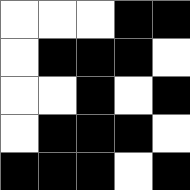[["white", "white", "white", "black", "black"], ["white", "black", "black", "black", "white"], ["white", "white", "black", "white", "black"], ["white", "black", "black", "black", "white"], ["black", "black", "black", "white", "black"]]